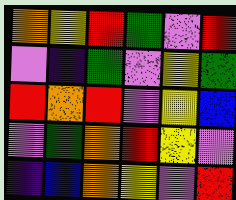[["orange", "yellow", "red", "green", "violet", "red"], ["violet", "indigo", "green", "violet", "yellow", "green"], ["red", "orange", "red", "violet", "yellow", "blue"], ["violet", "green", "orange", "red", "yellow", "violet"], ["indigo", "blue", "orange", "yellow", "violet", "red"]]